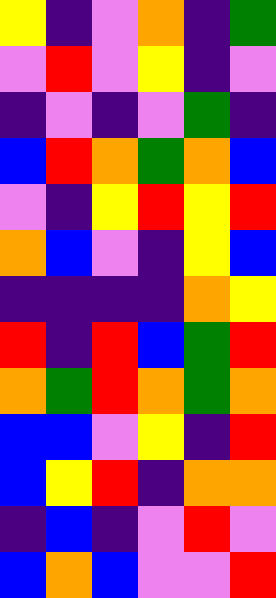[["yellow", "indigo", "violet", "orange", "indigo", "green"], ["violet", "red", "violet", "yellow", "indigo", "violet"], ["indigo", "violet", "indigo", "violet", "green", "indigo"], ["blue", "red", "orange", "green", "orange", "blue"], ["violet", "indigo", "yellow", "red", "yellow", "red"], ["orange", "blue", "violet", "indigo", "yellow", "blue"], ["indigo", "indigo", "indigo", "indigo", "orange", "yellow"], ["red", "indigo", "red", "blue", "green", "red"], ["orange", "green", "red", "orange", "green", "orange"], ["blue", "blue", "violet", "yellow", "indigo", "red"], ["blue", "yellow", "red", "indigo", "orange", "orange"], ["indigo", "blue", "indigo", "violet", "red", "violet"], ["blue", "orange", "blue", "violet", "violet", "red"]]